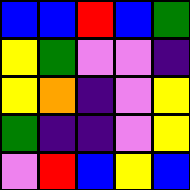[["blue", "blue", "red", "blue", "green"], ["yellow", "green", "violet", "violet", "indigo"], ["yellow", "orange", "indigo", "violet", "yellow"], ["green", "indigo", "indigo", "violet", "yellow"], ["violet", "red", "blue", "yellow", "blue"]]